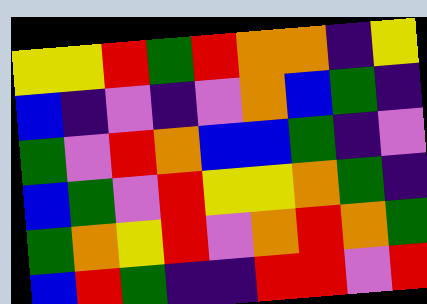[["yellow", "yellow", "red", "green", "red", "orange", "orange", "indigo", "yellow"], ["blue", "indigo", "violet", "indigo", "violet", "orange", "blue", "green", "indigo"], ["green", "violet", "red", "orange", "blue", "blue", "green", "indigo", "violet"], ["blue", "green", "violet", "red", "yellow", "yellow", "orange", "green", "indigo"], ["green", "orange", "yellow", "red", "violet", "orange", "red", "orange", "green"], ["blue", "red", "green", "indigo", "indigo", "red", "red", "violet", "red"]]